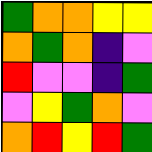[["green", "orange", "orange", "yellow", "yellow"], ["orange", "green", "orange", "indigo", "violet"], ["red", "violet", "violet", "indigo", "green"], ["violet", "yellow", "green", "orange", "violet"], ["orange", "red", "yellow", "red", "green"]]